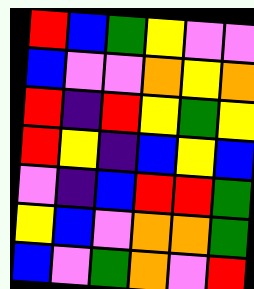[["red", "blue", "green", "yellow", "violet", "violet"], ["blue", "violet", "violet", "orange", "yellow", "orange"], ["red", "indigo", "red", "yellow", "green", "yellow"], ["red", "yellow", "indigo", "blue", "yellow", "blue"], ["violet", "indigo", "blue", "red", "red", "green"], ["yellow", "blue", "violet", "orange", "orange", "green"], ["blue", "violet", "green", "orange", "violet", "red"]]